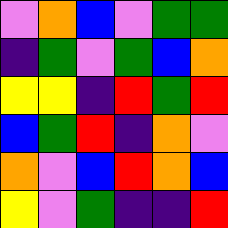[["violet", "orange", "blue", "violet", "green", "green"], ["indigo", "green", "violet", "green", "blue", "orange"], ["yellow", "yellow", "indigo", "red", "green", "red"], ["blue", "green", "red", "indigo", "orange", "violet"], ["orange", "violet", "blue", "red", "orange", "blue"], ["yellow", "violet", "green", "indigo", "indigo", "red"]]